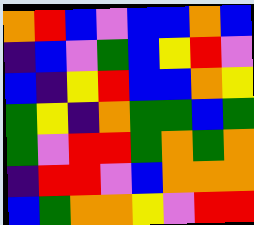[["orange", "red", "blue", "violet", "blue", "blue", "orange", "blue"], ["indigo", "blue", "violet", "green", "blue", "yellow", "red", "violet"], ["blue", "indigo", "yellow", "red", "blue", "blue", "orange", "yellow"], ["green", "yellow", "indigo", "orange", "green", "green", "blue", "green"], ["green", "violet", "red", "red", "green", "orange", "green", "orange"], ["indigo", "red", "red", "violet", "blue", "orange", "orange", "orange"], ["blue", "green", "orange", "orange", "yellow", "violet", "red", "red"]]